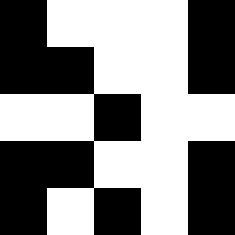[["black", "white", "white", "white", "black"], ["black", "black", "white", "white", "black"], ["white", "white", "black", "white", "white"], ["black", "black", "white", "white", "black"], ["black", "white", "black", "white", "black"]]